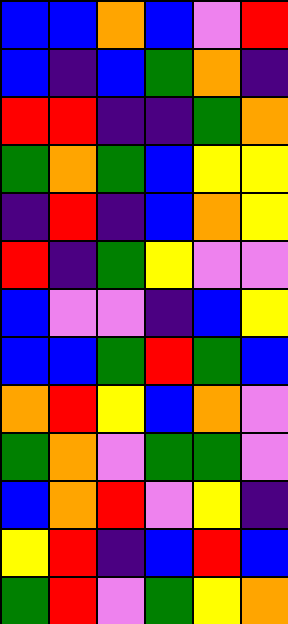[["blue", "blue", "orange", "blue", "violet", "red"], ["blue", "indigo", "blue", "green", "orange", "indigo"], ["red", "red", "indigo", "indigo", "green", "orange"], ["green", "orange", "green", "blue", "yellow", "yellow"], ["indigo", "red", "indigo", "blue", "orange", "yellow"], ["red", "indigo", "green", "yellow", "violet", "violet"], ["blue", "violet", "violet", "indigo", "blue", "yellow"], ["blue", "blue", "green", "red", "green", "blue"], ["orange", "red", "yellow", "blue", "orange", "violet"], ["green", "orange", "violet", "green", "green", "violet"], ["blue", "orange", "red", "violet", "yellow", "indigo"], ["yellow", "red", "indigo", "blue", "red", "blue"], ["green", "red", "violet", "green", "yellow", "orange"]]